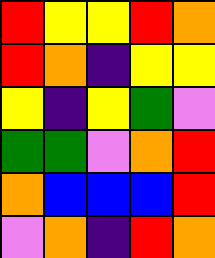[["red", "yellow", "yellow", "red", "orange"], ["red", "orange", "indigo", "yellow", "yellow"], ["yellow", "indigo", "yellow", "green", "violet"], ["green", "green", "violet", "orange", "red"], ["orange", "blue", "blue", "blue", "red"], ["violet", "orange", "indigo", "red", "orange"]]